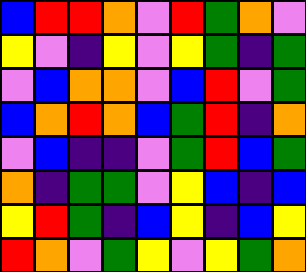[["blue", "red", "red", "orange", "violet", "red", "green", "orange", "violet"], ["yellow", "violet", "indigo", "yellow", "violet", "yellow", "green", "indigo", "green"], ["violet", "blue", "orange", "orange", "violet", "blue", "red", "violet", "green"], ["blue", "orange", "red", "orange", "blue", "green", "red", "indigo", "orange"], ["violet", "blue", "indigo", "indigo", "violet", "green", "red", "blue", "green"], ["orange", "indigo", "green", "green", "violet", "yellow", "blue", "indigo", "blue"], ["yellow", "red", "green", "indigo", "blue", "yellow", "indigo", "blue", "yellow"], ["red", "orange", "violet", "green", "yellow", "violet", "yellow", "green", "orange"]]